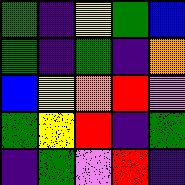[["green", "indigo", "yellow", "green", "blue"], ["green", "indigo", "green", "indigo", "orange"], ["blue", "yellow", "orange", "red", "violet"], ["green", "yellow", "red", "indigo", "green"], ["indigo", "green", "violet", "red", "indigo"]]